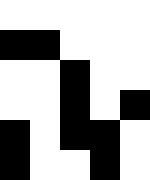[["white", "white", "white", "white", "white"], ["black", "black", "white", "white", "white"], ["white", "white", "black", "white", "white"], ["white", "white", "black", "white", "black"], ["black", "white", "black", "black", "white"], ["black", "white", "white", "black", "white"]]